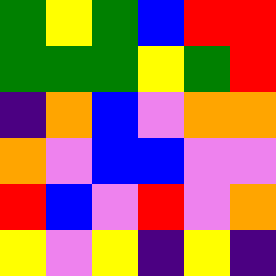[["green", "yellow", "green", "blue", "red", "red"], ["green", "green", "green", "yellow", "green", "red"], ["indigo", "orange", "blue", "violet", "orange", "orange"], ["orange", "violet", "blue", "blue", "violet", "violet"], ["red", "blue", "violet", "red", "violet", "orange"], ["yellow", "violet", "yellow", "indigo", "yellow", "indigo"]]